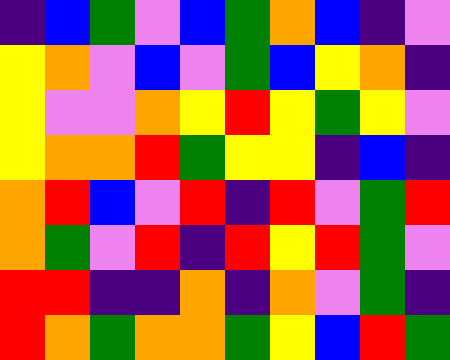[["indigo", "blue", "green", "violet", "blue", "green", "orange", "blue", "indigo", "violet"], ["yellow", "orange", "violet", "blue", "violet", "green", "blue", "yellow", "orange", "indigo"], ["yellow", "violet", "violet", "orange", "yellow", "red", "yellow", "green", "yellow", "violet"], ["yellow", "orange", "orange", "red", "green", "yellow", "yellow", "indigo", "blue", "indigo"], ["orange", "red", "blue", "violet", "red", "indigo", "red", "violet", "green", "red"], ["orange", "green", "violet", "red", "indigo", "red", "yellow", "red", "green", "violet"], ["red", "red", "indigo", "indigo", "orange", "indigo", "orange", "violet", "green", "indigo"], ["red", "orange", "green", "orange", "orange", "green", "yellow", "blue", "red", "green"]]